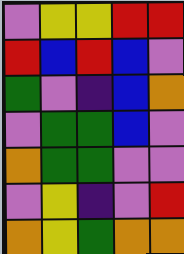[["violet", "yellow", "yellow", "red", "red"], ["red", "blue", "red", "blue", "violet"], ["green", "violet", "indigo", "blue", "orange"], ["violet", "green", "green", "blue", "violet"], ["orange", "green", "green", "violet", "violet"], ["violet", "yellow", "indigo", "violet", "red"], ["orange", "yellow", "green", "orange", "orange"]]